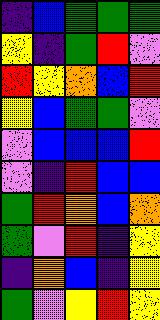[["indigo", "blue", "green", "green", "green"], ["yellow", "indigo", "green", "red", "violet"], ["red", "yellow", "orange", "blue", "red"], ["yellow", "blue", "green", "green", "violet"], ["violet", "blue", "blue", "blue", "red"], ["violet", "indigo", "red", "blue", "blue"], ["green", "red", "orange", "blue", "orange"], ["green", "violet", "red", "indigo", "yellow"], ["indigo", "orange", "blue", "indigo", "yellow"], ["green", "violet", "yellow", "red", "yellow"]]